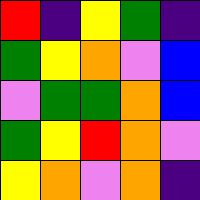[["red", "indigo", "yellow", "green", "indigo"], ["green", "yellow", "orange", "violet", "blue"], ["violet", "green", "green", "orange", "blue"], ["green", "yellow", "red", "orange", "violet"], ["yellow", "orange", "violet", "orange", "indigo"]]